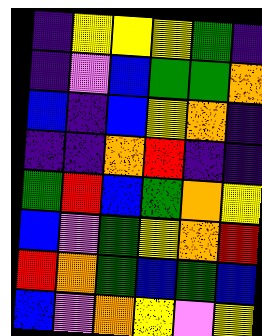[["indigo", "yellow", "yellow", "yellow", "green", "indigo"], ["indigo", "violet", "blue", "green", "green", "orange"], ["blue", "indigo", "blue", "yellow", "orange", "indigo"], ["indigo", "indigo", "orange", "red", "indigo", "indigo"], ["green", "red", "blue", "green", "orange", "yellow"], ["blue", "violet", "green", "yellow", "orange", "red"], ["red", "orange", "green", "blue", "green", "blue"], ["blue", "violet", "orange", "yellow", "violet", "yellow"]]